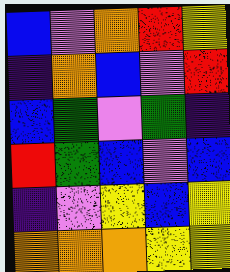[["blue", "violet", "orange", "red", "yellow"], ["indigo", "orange", "blue", "violet", "red"], ["blue", "green", "violet", "green", "indigo"], ["red", "green", "blue", "violet", "blue"], ["indigo", "violet", "yellow", "blue", "yellow"], ["orange", "orange", "orange", "yellow", "yellow"]]